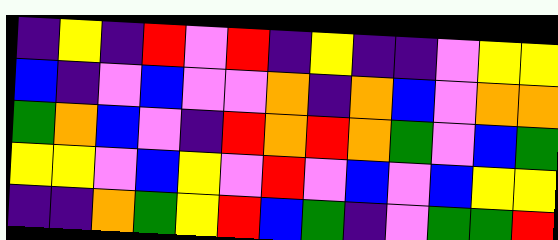[["indigo", "yellow", "indigo", "red", "violet", "red", "indigo", "yellow", "indigo", "indigo", "violet", "yellow", "yellow"], ["blue", "indigo", "violet", "blue", "violet", "violet", "orange", "indigo", "orange", "blue", "violet", "orange", "orange"], ["green", "orange", "blue", "violet", "indigo", "red", "orange", "red", "orange", "green", "violet", "blue", "green"], ["yellow", "yellow", "violet", "blue", "yellow", "violet", "red", "violet", "blue", "violet", "blue", "yellow", "yellow"], ["indigo", "indigo", "orange", "green", "yellow", "red", "blue", "green", "indigo", "violet", "green", "green", "red"]]